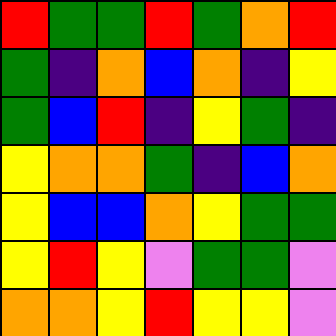[["red", "green", "green", "red", "green", "orange", "red"], ["green", "indigo", "orange", "blue", "orange", "indigo", "yellow"], ["green", "blue", "red", "indigo", "yellow", "green", "indigo"], ["yellow", "orange", "orange", "green", "indigo", "blue", "orange"], ["yellow", "blue", "blue", "orange", "yellow", "green", "green"], ["yellow", "red", "yellow", "violet", "green", "green", "violet"], ["orange", "orange", "yellow", "red", "yellow", "yellow", "violet"]]